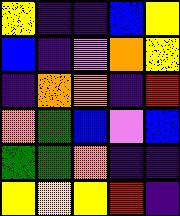[["yellow", "indigo", "indigo", "blue", "yellow"], ["blue", "indigo", "violet", "orange", "yellow"], ["indigo", "orange", "orange", "indigo", "red"], ["orange", "green", "blue", "violet", "blue"], ["green", "green", "orange", "indigo", "indigo"], ["yellow", "yellow", "yellow", "red", "indigo"]]